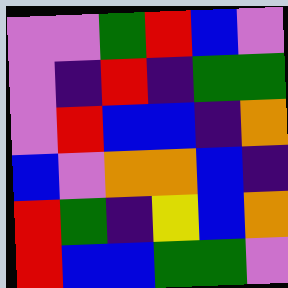[["violet", "violet", "green", "red", "blue", "violet"], ["violet", "indigo", "red", "indigo", "green", "green"], ["violet", "red", "blue", "blue", "indigo", "orange"], ["blue", "violet", "orange", "orange", "blue", "indigo"], ["red", "green", "indigo", "yellow", "blue", "orange"], ["red", "blue", "blue", "green", "green", "violet"]]